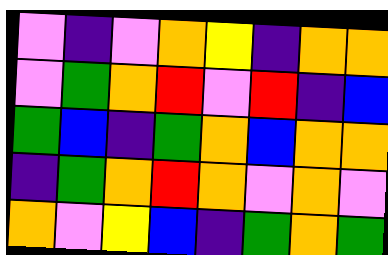[["violet", "indigo", "violet", "orange", "yellow", "indigo", "orange", "orange"], ["violet", "green", "orange", "red", "violet", "red", "indigo", "blue"], ["green", "blue", "indigo", "green", "orange", "blue", "orange", "orange"], ["indigo", "green", "orange", "red", "orange", "violet", "orange", "violet"], ["orange", "violet", "yellow", "blue", "indigo", "green", "orange", "green"]]